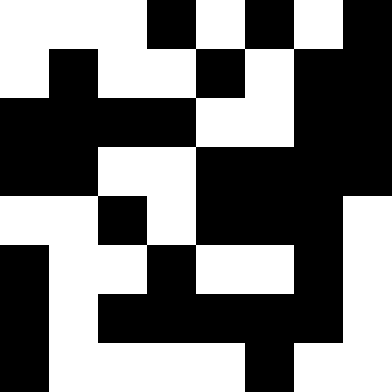[["white", "white", "white", "black", "white", "black", "white", "black"], ["white", "black", "white", "white", "black", "white", "black", "black"], ["black", "black", "black", "black", "white", "white", "black", "black"], ["black", "black", "white", "white", "black", "black", "black", "black"], ["white", "white", "black", "white", "black", "black", "black", "white"], ["black", "white", "white", "black", "white", "white", "black", "white"], ["black", "white", "black", "black", "black", "black", "black", "white"], ["black", "white", "white", "white", "white", "black", "white", "white"]]